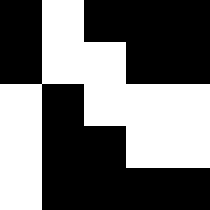[["black", "white", "black", "black", "black"], ["black", "white", "white", "black", "black"], ["white", "black", "white", "white", "white"], ["white", "black", "black", "white", "white"], ["white", "black", "black", "black", "black"]]